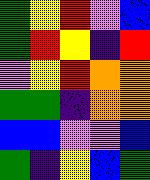[["green", "yellow", "red", "violet", "blue"], ["green", "red", "yellow", "indigo", "red"], ["violet", "yellow", "red", "orange", "orange"], ["green", "green", "indigo", "orange", "orange"], ["blue", "blue", "violet", "violet", "blue"], ["green", "indigo", "yellow", "blue", "green"]]